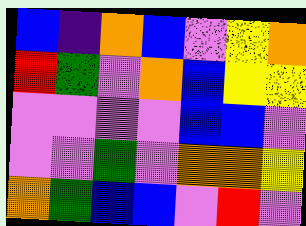[["blue", "indigo", "orange", "blue", "violet", "yellow", "orange"], ["red", "green", "violet", "orange", "blue", "yellow", "yellow"], ["violet", "violet", "violet", "violet", "blue", "blue", "violet"], ["violet", "violet", "green", "violet", "orange", "orange", "yellow"], ["orange", "green", "blue", "blue", "violet", "red", "violet"]]